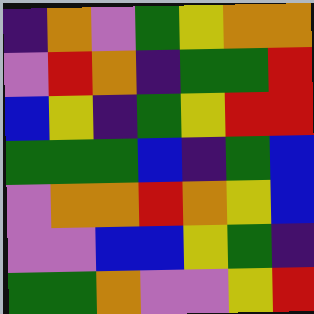[["indigo", "orange", "violet", "green", "yellow", "orange", "orange"], ["violet", "red", "orange", "indigo", "green", "green", "red"], ["blue", "yellow", "indigo", "green", "yellow", "red", "red"], ["green", "green", "green", "blue", "indigo", "green", "blue"], ["violet", "orange", "orange", "red", "orange", "yellow", "blue"], ["violet", "violet", "blue", "blue", "yellow", "green", "indigo"], ["green", "green", "orange", "violet", "violet", "yellow", "red"]]